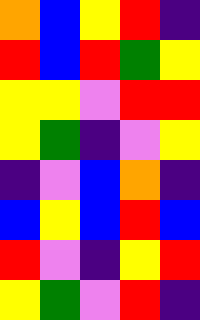[["orange", "blue", "yellow", "red", "indigo"], ["red", "blue", "red", "green", "yellow"], ["yellow", "yellow", "violet", "red", "red"], ["yellow", "green", "indigo", "violet", "yellow"], ["indigo", "violet", "blue", "orange", "indigo"], ["blue", "yellow", "blue", "red", "blue"], ["red", "violet", "indigo", "yellow", "red"], ["yellow", "green", "violet", "red", "indigo"]]